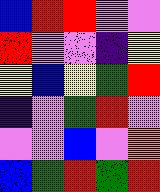[["blue", "red", "red", "violet", "violet"], ["red", "violet", "violet", "indigo", "yellow"], ["yellow", "blue", "yellow", "green", "red"], ["indigo", "violet", "green", "red", "violet"], ["violet", "violet", "blue", "violet", "orange"], ["blue", "green", "red", "green", "red"]]